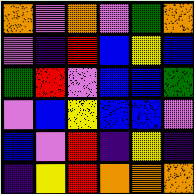[["orange", "violet", "orange", "violet", "green", "orange"], ["violet", "indigo", "red", "blue", "yellow", "blue"], ["green", "red", "violet", "blue", "blue", "green"], ["violet", "blue", "yellow", "blue", "blue", "violet"], ["blue", "violet", "red", "indigo", "yellow", "indigo"], ["indigo", "yellow", "red", "orange", "orange", "orange"]]